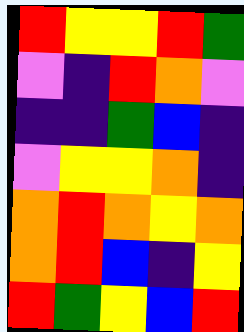[["red", "yellow", "yellow", "red", "green"], ["violet", "indigo", "red", "orange", "violet"], ["indigo", "indigo", "green", "blue", "indigo"], ["violet", "yellow", "yellow", "orange", "indigo"], ["orange", "red", "orange", "yellow", "orange"], ["orange", "red", "blue", "indigo", "yellow"], ["red", "green", "yellow", "blue", "red"]]